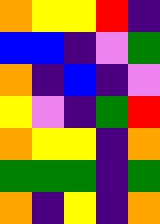[["orange", "yellow", "yellow", "red", "indigo"], ["blue", "blue", "indigo", "violet", "green"], ["orange", "indigo", "blue", "indigo", "violet"], ["yellow", "violet", "indigo", "green", "red"], ["orange", "yellow", "yellow", "indigo", "orange"], ["green", "green", "green", "indigo", "green"], ["orange", "indigo", "yellow", "indigo", "orange"]]